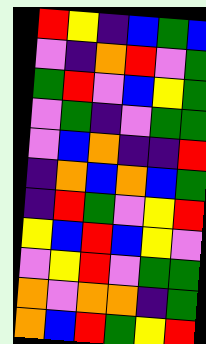[["red", "yellow", "indigo", "blue", "green", "blue"], ["violet", "indigo", "orange", "red", "violet", "green"], ["green", "red", "violet", "blue", "yellow", "green"], ["violet", "green", "indigo", "violet", "green", "green"], ["violet", "blue", "orange", "indigo", "indigo", "red"], ["indigo", "orange", "blue", "orange", "blue", "green"], ["indigo", "red", "green", "violet", "yellow", "red"], ["yellow", "blue", "red", "blue", "yellow", "violet"], ["violet", "yellow", "red", "violet", "green", "green"], ["orange", "violet", "orange", "orange", "indigo", "green"], ["orange", "blue", "red", "green", "yellow", "red"]]